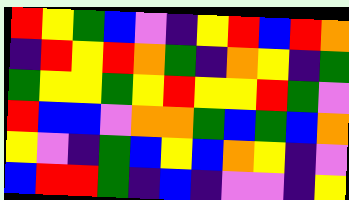[["red", "yellow", "green", "blue", "violet", "indigo", "yellow", "red", "blue", "red", "orange"], ["indigo", "red", "yellow", "red", "orange", "green", "indigo", "orange", "yellow", "indigo", "green"], ["green", "yellow", "yellow", "green", "yellow", "red", "yellow", "yellow", "red", "green", "violet"], ["red", "blue", "blue", "violet", "orange", "orange", "green", "blue", "green", "blue", "orange"], ["yellow", "violet", "indigo", "green", "blue", "yellow", "blue", "orange", "yellow", "indigo", "violet"], ["blue", "red", "red", "green", "indigo", "blue", "indigo", "violet", "violet", "indigo", "yellow"]]